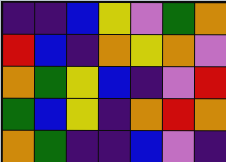[["indigo", "indigo", "blue", "yellow", "violet", "green", "orange"], ["red", "blue", "indigo", "orange", "yellow", "orange", "violet"], ["orange", "green", "yellow", "blue", "indigo", "violet", "red"], ["green", "blue", "yellow", "indigo", "orange", "red", "orange"], ["orange", "green", "indigo", "indigo", "blue", "violet", "indigo"]]